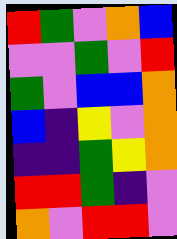[["red", "green", "violet", "orange", "blue"], ["violet", "violet", "green", "violet", "red"], ["green", "violet", "blue", "blue", "orange"], ["blue", "indigo", "yellow", "violet", "orange"], ["indigo", "indigo", "green", "yellow", "orange"], ["red", "red", "green", "indigo", "violet"], ["orange", "violet", "red", "red", "violet"]]